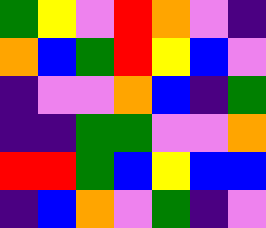[["green", "yellow", "violet", "red", "orange", "violet", "indigo"], ["orange", "blue", "green", "red", "yellow", "blue", "violet"], ["indigo", "violet", "violet", "orange", "blue", "indigo", "green"], ["indigo", "indigo", "green", "green", "violet", "violet", "orange"], ["red", "red", "green", "blue", "yellow", "blue", "blue"], ["indigo", "blue", "orange", "violet", "green", "indigo", "violet"]]